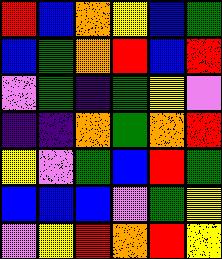[["red", "blue", "orange", "yellow", "blue", "green"], ["blue", "green", "orange", "red", "blue", "red"], ["violet", "green", "indigo", "green", "yellow", "violet"], ["indigo", "indigo", "orange", "green", "orange", "red"], ["yellow", "violet", "green", "blue", "red", "green"], ["blue", "blue", "blue", "violet", "green", "yellow"], ["violet", "yellow", "red", "orange", "red", "yellow"]]